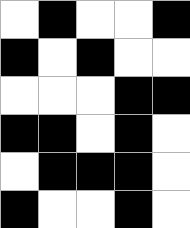[["white", "black", "white", "white", "black"], ["black", "white", "black", "white", "white"], ["white", "white", "white", "black", "black"], ["black", "black", "white", "black", "white"], ["white", "black", "black", "black", "white"], ["black", "white", "white", "black", "white"]]